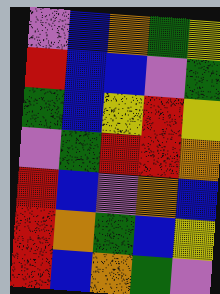[["violet", "blue", "orange", "green", "yellow"], ["red", "blue", "blue", "violet", "green"], ["green", "blue", "yellow", "red", "yellow"], ["violet", "green", "red", "red", "orange"], ["red", "blue", "violet", "orange", "blue"], ["red", "orange", "green", "blue", "yellow"], ["red", "blue", "orange", "green", "violet"]]